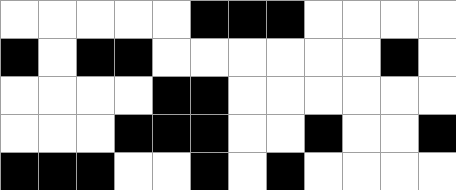[["white", "white", "white", "white", "white", "black", "black", "black", "white", "white", "white", "white"], ["black", "white", "black", "black", "white", "white", "white", "white", "white", "white", "black", "white"], ["white", "white", "white", "white", "black", "black", "white", "white", "white", "white", "white", "white"], ["white", "white", "white", "black", "black", "black", "white", "white", "black", "white", "white", "black"], ["black", "black", "black", "white", "white", "black", "white", "black", "white", "white", "white", "white"]]